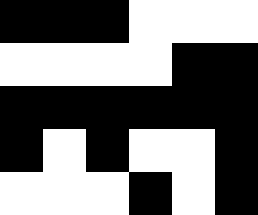[["black", "black", "black", "white", "white", "white"], ["white", "white", "white", "white", "black", "black"], ["black", "black", "black", "black", "black", "black"], ["black", "white", "black", "white", "white", "black"], ["white", "white", "white", "black", "white", "black"]]